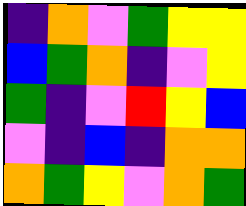[["indigo", "orange", "violet", "green", "yellow", "yellow"], ["blue", "green", "orange", "indigo", "violet", "yellow"], ["green", "indigo", "violet", "red", "yellow", "blue"], ["violet", "indigo", "blue", "indigo", "orange", "orange"], ["orange", "green", "yellow", "violet", "orange", "green"]]